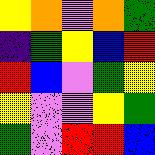[["yellow", "orange", "violet", "orange", "green"], ["indigo", "green", "yellow", "blue", "red"], ["red", "blue", "violet", "green", "yellow"], ["yellow", "violet", "violet", "yellow", "green"], ["green", "violet", "red", "red", "blue"]]